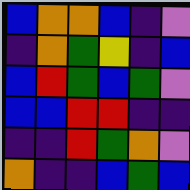[["blue", "orange", "orange", "blue", "indigo", "violet"], ["indigo", "orange", "green", "yellow", "indigo", "blue"], ["blue", "red", "green", "blue", "green", "violet"], ["blue", "blue", "red", "red", "indigo", "indigo"], ["indigo", "indigo", "red", "green", "orange", "violet"], ["orange", "indigo", "indigo", "blue", "green", "blue"]]